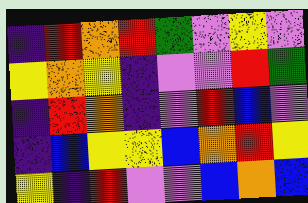[["indigo", "red", "orange", "red", "green", "violet", "yellow", "violet"], ["yellow", "orange", "yellow", "indigo", "violet", "violet", "red", "green"], ["indigo", "red", "orange", "indigo", "violet", "red", "blue", "violet"], ["indigo", "blue", "yellow", "yellow", "blue", "orange", "red", "yellow"], ["yellow", "indigo", "red", "violet", "violet", "blue", "orange", "blue"]]